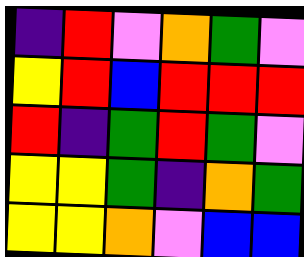[["indigo", "red", "violet", "orange", "green", "violet"], ["yellow", "red", "blue", "red", "red", "red"], ["red", "indigo", "green", "red", "green", "violet"], ["yellow", "yellow", "green", "indigo", "orange", "green"], ["yellow", "yellow", "orange", "violet", "blue", "blue"]]